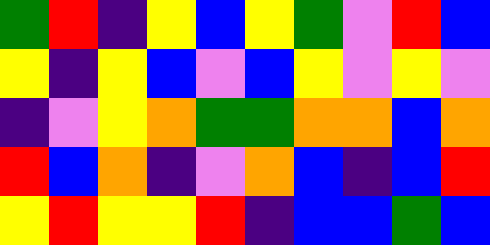[["green", "red", "indigo", "yellow", "blue", "yellow", "green", "violet", "red", "blue"], ["yellow", "indigo", "yellow", "blue", "violet", "blue", "yellow", "violet", "yellow", "violet"], ["indigo", "violet", "yellow", "orange", "green", "green", "orange", "orange", "blue", "orange"], ["red", "blue", "orange", "indigo", "violet", "orange", "blue", "indigo", "blue", "red"], ["yellow", "red", "yellow", "yellow", "red", "indigo", "blue", "blue", "green", "blue"]]